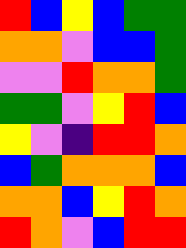[["red", "blue", "yellow", "blue", "green", "green"], ["orange", "orange", "violet", "blue", "blue", "green"], ["violet", "violet", "red", "orange", "orange", "green"], ["green", "green", "violet", "yellow", "red", "blue"], ["yellow", "violet", "indigo", "red", "red", "orange"], ["blue", "green", "orange", "orange", "orange", "blue"], ["orange", "orange", "blue", "yellow", "red", "orange"], ["red", "orange", "violet", "blue", "red", "red"]]